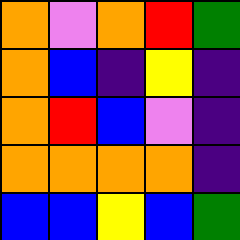[["orange", "violet", "orange", "red", "green"], ["orange", "blue", "indigo", "yellow", "indigo"], ["orange", "red", "blue", "violet", "indigo"], ["orange", "orange", "orange", "orange", "indigo"], ["blue", "blue", "yellow", "blue", "green"]]